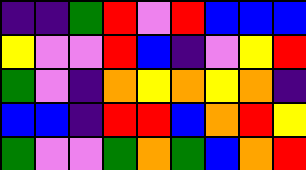[["indigo", "indigo", "green", "red", "violet", "red", "blue", "blue", "blue"], ["yellow", "violet", "violet", "red", "blue", "indigo", "violet", "yellow", "red"], ["green", "violet", "indigo", "orange", "yellow", "orange", "yellow", "orange", "indigo"], ["blue", "blue", "indigo", "red", "red", "blue", "orange", "red", "yellow"], ["green", "violet", "violet", "green", "orange", "green", "blue", "orange", "red"]]